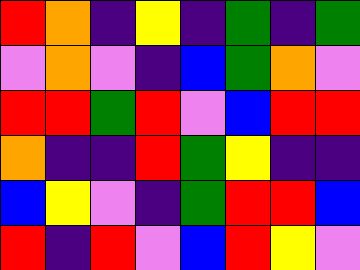[["red", "orange", "indigo", "yellow", "indigo", "green", "indigo", "green"], ["violet", "orange", "violet", "indigo", "blue", "green", "orange", "violet"], ["red", "red", "green", "red", "violet", "blue", "red", "red"], ["orange", "indigo", "indigo", "red", "green", "yellow", "indigo", "indigo"], ["blue", "yellow", "violet", "indigo", "green", "red", "red", "blue"], ["red", "indigo", "red", "violet", "blue", "red", "yellow", "violet"]]